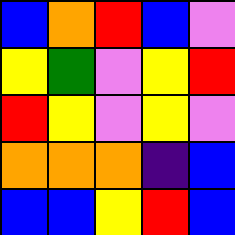[["blue", "orange", "red", "blue", "violet"], ["yellow", "green", "violet", "yellow", "red"], ["red", "yellow", "violet", "yellow", "violet"], ["orange", "orange", "orange", "indigo", "blue"], ["blue", "blue", "yellow", "red", "blue"]]